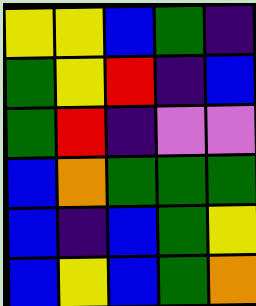[["yellow", "yellow", "blue", "green", "indigo"], ["green", "yellow", "red", "indigo", "blue"], ["green", "red", "indigo", "violet", "violet"], ["blue", "orange", "green", "green", "green"], ["blue", "indigo", "blue", "green", "yellow"], ["blue", "yellow", "blue", "green", "orange"]]